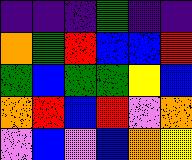[["indigo", "indigo", "indigo", "green", "indigo", "indigo"], ["orange", "green", "red", "blue", "blue", "red"], ["green", "blue", "green", "green", "yellow", "blue"], ["orange", "red", "blue", "red", "violet", "orange"], ["violet", "blue", "violet", "blue", "orange", "yellow"]]